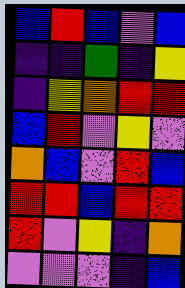[["blue", "red", "blue", "violet", "blue"], ["indigo", "indigo", "green", "indigo", "yellow"], ["indigo", "yellow", "orange", "red", "red"], ["blue", "red", "violet", "yellow", "violet"], ["orange", "blue", "violet", "red", "blue"], ["red", "red", "blue", "red", "red"], ["red", "violet", "yellow", "indigo", "orange"], ["violet", "violet", "violet", "indigo", "blue"]]